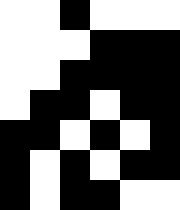[["white", "white", "black", "white", "white", "white"], ["white", "white", "white", "black", "black", "black"], ["white", "white", "black", "black", "black", "black"], ["white", "black", "black", "white", "black", "black"], ["black", "black", "white", "black", "white", "black"], ["black", "white", "black", "white", "black", "black"], ["black", "white", "black", "black", "white", "white"]]